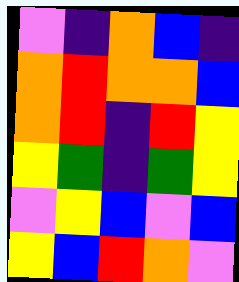[["violet", "indigo", "orange", "blue", "indigo"], ["orange", "red", "orange", "orange", "blue"], ["orange", "red", "indigo", "red", "yellow"], ["yellow", "green", "indigo", "green", "yellow"], ["violet", "yellow", "blue", "violet", "blue"], ["yellow", "blue", "red", "orange", "violet"]]